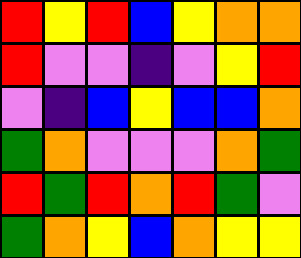[["red", "yellow", "red", "blue", "yellow", "orange", "orange"], ["red", "violet", "violet", "indigo", "violet", "yellow", "red"], ["violet", "indigo", "blue", "yellow", "blue", "blue", "orange"], ["green", "orange", "violet", "violet", "violet", "orange", "green"], ["red", "green", "red", "orange", "red", "green", "violet"], ["green", "orange", "yellow", "blue", "orange", "yellow", "yellow"]]